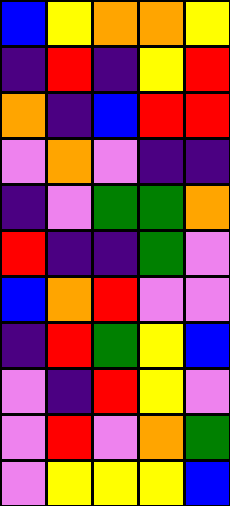[["blue", "yellow", "orange", "orange", "yellow"], ["indigo", "red", "indigo", "yellow", "red"], ["orange", "indigo", "blue", "red", "red"], ["violet", "orange", "violet", "indigo", "indigo"], ["indigo", "violet", "green", "green", "orange"], ["red", "indigo", "indigo", "green", "violet"], ["blue", "orange", "red", "violet", "violet"], ["indigo", "red", "green", "yellow", "blue"], ["violet", "indigo", "red", "yellow", "violet"], ["violet", "red", "violet", "orange", "green"], ["violet", "yellow", "yellow", "yellow", "blue"]]